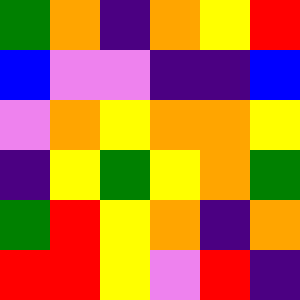[["green", "orange", "indigo", "orange", "yellow", "red"], ["blue", "violet", "violet", "indigo", "indigo", "blue"], ["violet", "orange", "yellow", "orange", "orange", "yellow"], ["indigo", "yellow", "green", "yellow", "orange", "green"], ["green", "red", "yellow", "orange", "indigo", "orange"], ["red", "red", "yellow", "violet", "red", "indigo"]]